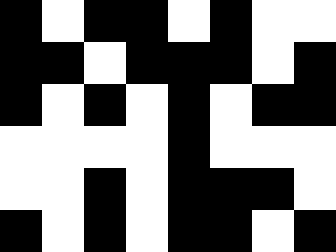[["black", "white", "black", "black", "white", "black", "white", "white"], ["black", "black", "white", "black", "black", "black", "white", "black"], ["black", "white", "black", "white", "black", "white", "black", "black"], ["white", "white", "white", "white", "black", "white", "white", "white"], ["white", "white", "black", "white", "black", "black", "black", "white"], ["black", "white", "black", "white", "black", "black", "white", "black"]]